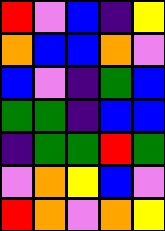[["red", "violet", "blue", "indigo", "yellow"], ["orange", "blue", "blue", "orange", "violet"], ["blue", "violet", "indigo", "green", "blue"], ["green", "green", "indigo", "blue", "blue"], ["indigo", "green", "green", "red", "green"], ["violet", "orange", "yellow", "blue", "violet"], ["red", "orange", "violet", "orange", "yellow"]]